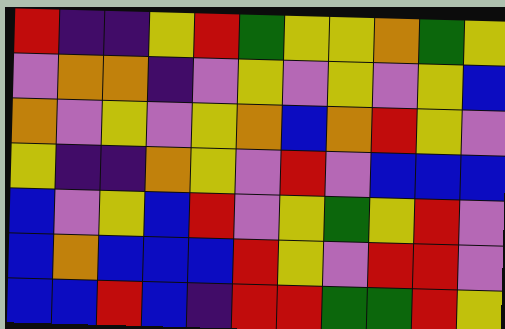[["red", "indigo", "indigo", "yellow", "red", "green", "yellow", "yellow", "orange", "green", "yellow"], ["violet", "orange", "orange", "indigo", "violet", "yellow", "violet", "yellow", "violet", "yellow", "blue"], ["orange", "violet", "yellow", "violet", "yellow", "orange", "blue", "orange", "red", "yellow", "violet"], ["yellow", "indigo", "indigo", "orange", "yellow", "violet", "red", "violet", "blue", "blue", "blue"], ["blue", "violet", "yellow", "blue", "red", "violet", "yellow", "green", "yellow", "red", "violet"], ["blue", "orange", "blue", "blue", "blue", "red", "yellow", "violet", "red", "red", "violet"], ["blue", "blue", "red", "blue", "indigo", "red", "red", "green", "green", "red", "yellow"]]